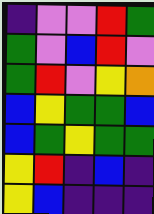[["indigo", "violet", "violet", "red", "green"], ["green", "violet", "blue", "red", "violet"], ["green", "red", "violet", "yellow", "orange"], ["blue", "yellow", "green", "green", "blue"], ["blue", "green", "yellow", "green", "green"], ["yellow", "red", "indigo", "blue", "indigo"], ["yellow", "blue", "indigo", "indigo", "indigo"]]